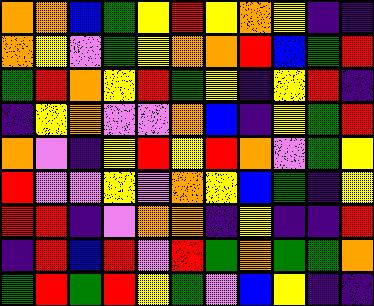[["orange", "orange", "blue", "green", "yellow", "red", "yellow", "orange", "yellow", "indigo", "indigo"], ["orange", "yellow", "violet", "green", "yellow", "orange", "orange", "red", "blue", "green", "red"], ["green", "red", "orange", "yellow", "red", "green", "yellow", "indigo", "yellow", "red", "indigo"], ["indigo", "yellow", "orange", "violet", "violet", "orange", "blue", "indigo", "yellow", "green", "red"], ["orange", "violet", "indigo", "yellow", "red", "yellow", "red", "orange", "violet", "green", "yellow"], ["red", "violet", "violet", "yellow", "violet", "orange", "yellow", "blue", "green", "indigo", "yellow"], ["red", "red", "indigo", "violet", "orange", "orange", "indigo", "yellow", "indigo", "indigo", "red"], ["indigo", "red", "blue", "red", "violet", "red", "green", "orange", "green", "green", "orange"], ["green", "red", "green", "red", "yellow", "green", "violet", "blue", "yellow", "indigo", "indigo"]]